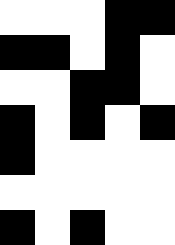[["white", "white", "white", "black", "black"], ["black", "black", "white", "black", "white"], ["white", "white", "black", "black", "white"], ["black", "white", "black", "white", "black"], ["black", "white", "white", "white", "white"], ["white", "white", "white", "white", "white"], ["black", "white", "black", "white", "white"]]